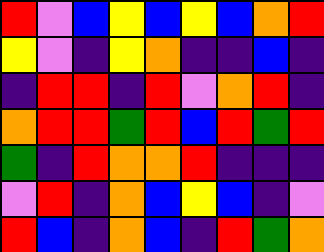[["red", "violet", "blue", "yellow", "blue", "yellow", "blue", "orange", "red"], ["yellow", "violet", "indigo", "yellow", "orange", "indigo", "indigo", "blue", "indigo"], ["indigo", "red", "red", "indigo", "red", "violet", "orange", "red", "indigo"], ["orange", "red", "red", "green", "red", "blue", "red", "green", "red"], ["green", "indigo", "red", "orange", "orange", "red", "indigo", "indigo", "indigo"], ["violet", "red", "indigo", "orange", "blue", "yellow", "blue", "indigo", "violet"], ["red", "blue", "indigo", "orange", "blue", "indigo", "red", "green", "orange"]]